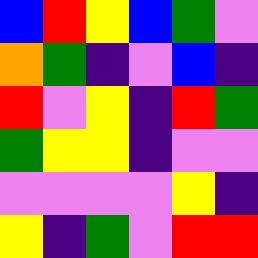[["blue", "red", "yellow", "blue", "green", "violet"], ["orange", "green", "indigo", "violet", "blue", "indigo"], ["red", "violet", "yellow", "indigo", "red", "green"], ["green", "yellow", "yellow", "indigo", "violet", "violet"], ["violet", "violet", "violet", "violet", "yellow", "indigo"], ["yellow", "indigo", "green", "violet", "red", "red"]]